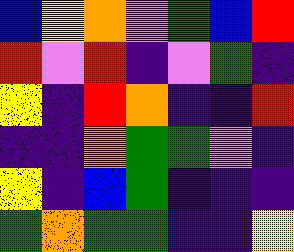[["blue", "yellow", "orange", "violet", "green", "blue", "red"], ["red", "violet", "red", "indigo", "violet", "green", "indigo"], ["yellow", "indigo", "red", "orange", "indigo", "indigo", "red"], ["indigo", "indigo", "orange", "green", "green", "violet", "indigo"], ["yellow", "indigo", "blue", "green", "indigo", "indigo", "indigo"], ["green", "orange", "green", "green", "indigo", "indigo", "yellow"]]